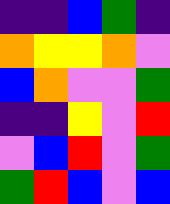[["indigo", "indigo", "blue", "green", "indigo"], ["orange", "yellow", "yellow", "orange", "violet"], ["blue", "orange", "violet", "violet", "green"], ["indigo", "indigo", "yellow", "violet", "red"], ["violet", "blue", "red", "violet", "green"], ["green", "red", "blue", "violet", "blue"]]